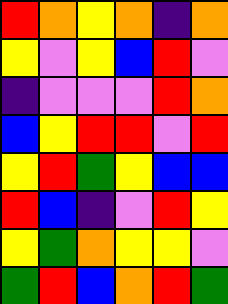[["red", "orange", "yellow", "orange", "indigo", "orange"], ["yellow", "violet", "yellow", "blue", "red", "violet"], ["indigo", "violet", "violet", "violet", "red", "orange"], ["blue", "yellow", "red", "red", "violet", "red"], ["yellow", "red", "green", "yellow", "blue", "blue"], ["red", "blue", "indigo", "violet", "red", "yellow"], ["yellow", "green", "orange", "yellow", "yellow", "violet"], ["green", "red", "blue", "orange", "red", "green"]]